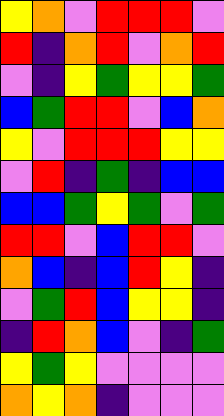[["yellow", "orange", "violet", "red", "red", "red", "violet"], ["red", "indigo", "orange", "red", "violet", "orange", "red"], ["violet", "indigo", "yellow", "green", "yellow", "yellow", "green"], ["blue", "green", "red", "red", "violet", "blue", "orange"], ["yellow", "violet", "red", "red", "red", "yellow", "yellow"], ["violet", "red", "indigo", "green", "indigo", "blue", "blue"], ["blue", "blue", "green", "yellow", "green", "violet", "green"], ["red", "red", "violet", "blue", "red", "red", "violet"], ["orange", "blue", "indigo", "blue", "red", "yellow", "indigo"], ["violet", "green", "red", "blue", "yellow", "yellow", "indigo"], ["indigo", "red", "orange", "blue", "violet", "indigo", "green"], ["yellow", "green", "yellow", "violet", "violet", "violet", "violet"], ["orange", "yellow", "orange", "indigo", "violet", "violet", "violet"]]